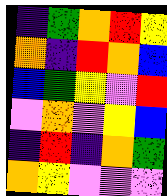[["indigo", "green", "orange", "red", "yellow"], ["orange", "indigo", "red", "orange", "blue"], ["blue", "green", "yellow", "violet", "red"], ["violet", "orange", "violet", "yellow", "blue"], ["indigo", "red", "indigo", "orange", "green"], ["orange", "yellow", "violet", "violet", "violet"]]